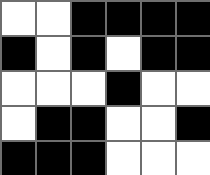[["white", "white", "black", "black", "black", "black"], ["black", "white", "black", "white", "black", "black"], ["white", "white", "white", "black", "white", "white"], ["white", "black", "black", "white", "white", "black"], ["black", "black", "black", "white", "white", "white"]]